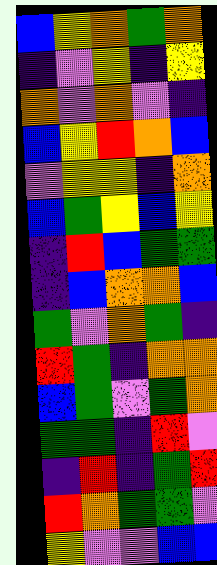[["blue", "yellow", "orange", "green", "orange"], ["indigo", "violet", "yellow", "indigo", "yellow"], ["orange", "violet", "orange", "violet", "indigo"], ["blue", "yellow", "red", "orange", "blue"], ["violet", "yellow", "yellow", "indigo", "orange"], ["blue", "green", "yellow", "blue", "yellow"], ["indigo", "red", "blue", "green", "green"], ["indigo", "blue", "orange", "orange", "blue"], ["green", "violet", "orange", "green", "indigo"], ["red", "green", "indigo", "orange", "orange"], ["blue", "green", "violet", "green", "orange"], ["green", "green", "indigo", "red", "violet"], ["indigo", "red", "indigo", "green", "red"], ["red", "orange", "green", "green", "violet"], ["yellow", "violet", "violet", "blue", "blue"]]